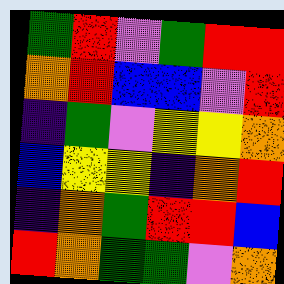[["green", "red", "violet", "green", "red", "red"], ["orange", "red", "blue", "blue", "violet", "red"], ["indigo", "green", "violet", "yellow", "yellow", "orange"], ["blue", "yellow", "yellow", "indigo", "orange", "red"], ["indigo", "orange", "green", "red", "red", "blue"], ["red", "orange", "green", "green", "violet", "orange"]]